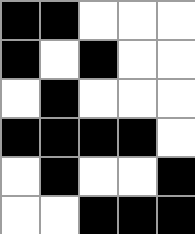[["black", "black", "white", "white", "white"], ["black", "white", "black", "white", "white"], ["white", "black", "white", "white", "white"], ["black", "black", "black", "black", "white"], ["white", "black", "white", "white", "black"], ["white", "white", "black", "black", "black"]]